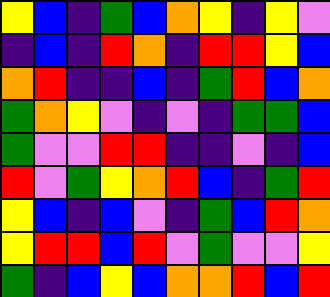[["yellow", "blue", "indigo", "green", "blue", "orange", "yellow", "indigo", "yellow", "violet"], ["indigo", "blue", "indigo", "red", "orange", "indigo", "red", "red", "yellow", "blue"], ["orange", "red", "indigo", "indigo", "blue", "indigo", "green", "red", "blue", "orange"], ["green", "orange", "yellow", "violet", "indigo", "violet", "indigo", "green", "green", "blue"], ["green", "violet", "violet", "red", "red", "indigo", "indigo", "violet", "indigo", "blue"], ["red", "violet", "green", "yellow", "orange", "red", "blue", "indigo", "green", "red"], ["yellow", "blue", "indigo", "blue", "violet", "indigo", "green", "blue", "red", "orange"], ["yellow", "red", "red", "blue", "red", "violet", "green", "violet", "violet", "yellow"], ["green", "indigo", "blue", "yellow", "blue", "orange", "orange", "red", "blue", "red"]]